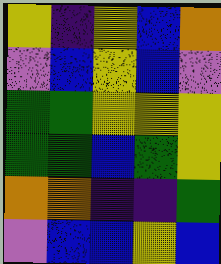[["yellow", "indigo", "yellow", "blue", "orange"], ["violet", "blue", "yellow", "blue", "violet"], ["green", "green", "yellow", "yellow", "yellow"], ["green", "green", "blue", "green", "yellow"], ["orange", "orange", "indigo", "indigo", "green"], ["violet", "blue", "blue", "yellow", "blue"]]